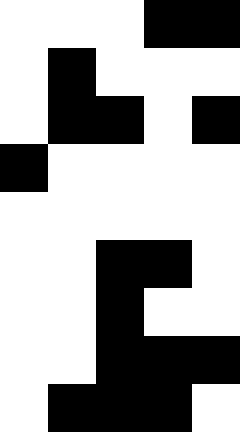[["white", "white", "white", "black", "black"], ["white", "black", "white", "white", "white"], ["white", "black", "black", "white", "black"], ["black", "white", "white", "white", "white"], ["white", "white", "white", "white", "white"], ["white", "white", "black", "black", "white"], ["white", "white", "black", "white", "white"], ["white", "white", "black", "black", "black"], ["white", "black", "black", "black", "white"]]